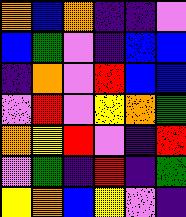[["orange", "blue", "orange", "indigo", "indigo", "violet"], ["blue", "green", "violet", "indigo", "blue", "blue"], ["indigo", "orange", "violet", "red", "blue", "blue"], ["violet", "red", "violet", "yellow", "orange", "green"], ["orange", "yellow", "red", "violet", "indigo", "red"], ["violet", "green", "indigo", "red", "indigo", "green"], ["yellow", "orange", "blue", "yellow", "violet", "indigo"]]